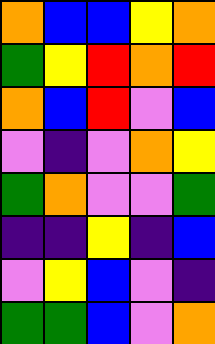[["orange", "blue", "blue", "yellow", "orange"], ["green", "yellow", "red", "orange", "red"], ["orange", "blue", "red", "violet", "blue"], ["violet", "indigo", "violet", "orange", "yellow"], ["green", "orange", "violet", "violet", "green"], ["indigo", "indigo", "yellow", "indigo", "blue"], ["violet", "yellow", "blue", "violet", "indigo"], ["green", "green", "blue", "violet", "orange"]]